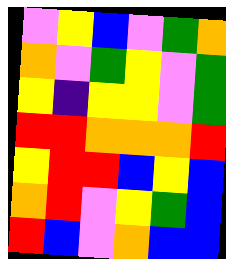[["violet", "yellow", "blue", "violet", "green", "orange"], ["orange", "violet", "green", "yellow", "violet", "green"], ["yellow", "indigo", "yellow", "yellow", "violet", "green"], ["red", "red", "orange", "orange", "orange", "red"], ["yellow", "red", "red", "blue", "yellow", "blue"], ["orange", "red", "violet", "yellow", "green", "blue"], ["red", "blue", "violet", "orange", "blue", "blue"]]